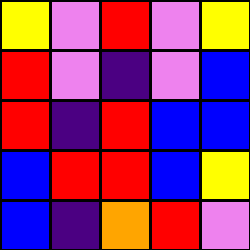[["yellow", "violet", "red", "violet", "yellow"], ["red", "violet", "indigo", "violet", "blue"], ["red", "indigo", "red", "blue", "blue"], ["blue", "red", "red", "blue", "yellow"], ["blue", "indigo", "orange", "red", "violet"]]